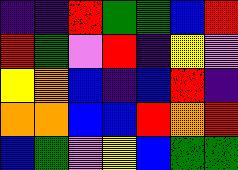[["indigo", "indigo", "red", "green", "green", "blue", "red"], ["red", "green", "violet", "red", "indigo", "yellow", "violet"], ["yellow", "orange", "blue", "indigo", "blue", "red", "indigo"], ["orange", "orange", "blue", "blue", "red", "orange", "red"], ["blue", "green", "violet", "yellow", "blue", "green", "green"]]